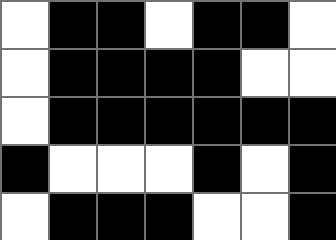[["white", "black", "black", "white", "black", "black", "white"], ["white", "black", "black", "black", "black", "white", "white"], ["white", "black", "black", "black", "black", "black", "black"], ["black", "white", "white", "white", "black", "white", "black"], ["white", "black", "black", "black", "white", "white", "black"]]